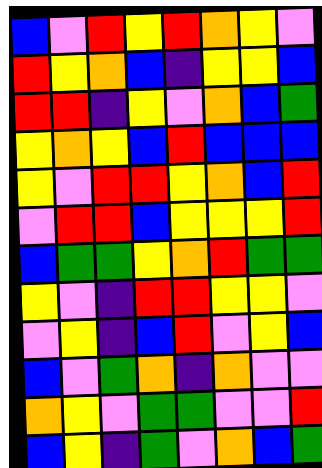[["blue", "violet", "red", "yellow", "red", "orange", "yellow", "violet"], ["red", "yellow", "orange", "blue", "indigo", "yellow", "yellow", "blue"], ["red", "red", "indigo", "yellow", "violet", "orange", "blue", "green"], ["yellow", "orange", "yellow", "blue", "red", "blue", "blue", "blue"], ["yellow", "violet", "red", "red", "yellow", "orange", "blue", "red"], ["violet", "red", "red", "blue", "yellow", "yellow", "yellow", "red"], ["blue", "green", "green", "yellow", "orange", "red", "green", "green"], ["yellow", "violet", "indigo", "red", "red", "yellow", "yellow", "violet"], ["violet", "yellow", "indigo", "blue", "red", "violet", "yellow", "blue"], ["blue", "violet", "green", "orange", "indigo", "orange", "violet", "violet"], ["orange", "yellow", "violet", "green", "green", "violet", "violet", "red"], ["blue", "yellow", "indigo", "green", "violet", "orange", "blue", "green"]]